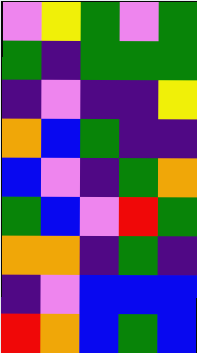[["violet", "yellow", "green", "violet", "green"], ["green", "indigo", "green", "green", "green"], ["indigo", "violet", "indigo", "indigo", "yellow"], ["orange", "blue", "green", "indigo", "indigo"], ["blue", "violet", "indigo", "green", "orange"], ["green", "blue", "violet", "red", "green"], ["orange", "orange", "indigo", "green", "indigo"], ["indigo", "violet", "blue", "blue", "blue"], ["red", "orange", "blue", "green", "blue"]]